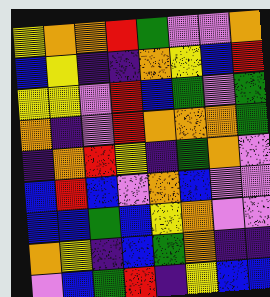[["yellow", "orange", "orange", "red", "green", "violet", "violet", "orange"], ["blue", "yellow", "indigo", "indigo", "orange", "yellow", "blue", "red"], ["yellow", "yellow", "violet", "red", "blue", "green", "violet", "green"], ["orange", "indigo", "violet", "red", "orange", "orange", "orange", "green"], ["indigo", "orange", "red", "yellow", "indigo", "green", "orange", "violet"], ["blue", "red", "blue", "violet", "orange", "blue", "violet", "violet"], ["blue", "blue", "green", "blue", "yellow", "orange", "violet", "violet"], ["orange", "yellow", "indigo", "blue", "green", "orange", "indigo", "indigo"], ["violet", "blue", "green", "red", "indigo", "yellow", "blue", "blue"]]